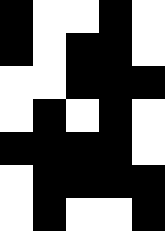[["black", "white", "white", "black", "white"], ["black", "white", "black", "black", "white"], ["white", "white", "black", "black", "black"], ["white", "black", "white", "black", "white"], ["black", "black", "black", "black", "white"], ["white", "black", "black", "black", "black"], ["white", "black", "white", "white", "black"]]